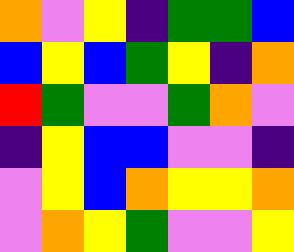[["orange", "violet", "yellow", "indigo", "green", "green", "blue"], ["blue", "yellow", "blue", "green", "yellow", "indigo", "orange"], ["red", "green", "violet", "violet", "green", "orange", "violet"], ["indigo", "yellow", "blue", "blue", "violet", "violet", "indigo"], ["violet", "yellow", "blue", "orange", "yellow", "yellow", "orange"], ["violet", "orange", "yellow", "green", "violet", "violet", "yellow"]]